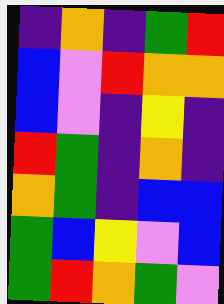[["indigo", "orange", "indigo", "green", "red"], ["blue", "violet", "red", "orange", "orange"], ["blue", "violet", "indigo", "yellow", "indigo"], ["red", "green", "indigo", "orange", "indigo"], ["orange", "green", "indigo", "blue", "blue"], ["green", "blue", "yellow", "violet", "blue"], ["green", "red", "orange", "green", "violet"]]